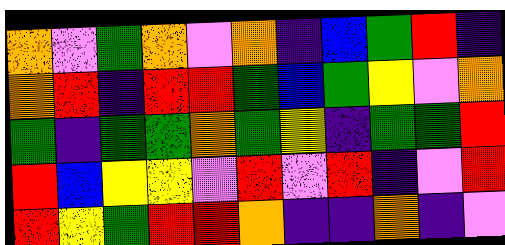[["orange", "violet", "green", "orange", "violet", "orange", "indigo", "blue", "green", "red", "indigo"], ["orange", "red", "indigo", "red", "red", "green", "blue", "green", "yellow", "violet", "orange"], ["green", "indigo", "green", "green", "orange", "green", "yellow", "indigo", "green", "green", "red"], ["red", "blue", "yellow", "yellow", "violet", "red", "violet", "red", "indigo", "violet", "red"], ["red", "yellow", "green", "red", "red", "orange", "indigo", "indigo", "orange", "indigo", "violet"]]